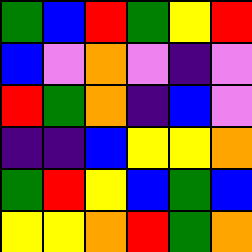[["green", "blue", "red", "green", "yellow", "red"], ["blue", "violet", "orange", "violet", "indigo", "violet"], ["red", "green", "orange", "indigo", "blue", "violet"], ["indigo", "indigo", "blue", "yellow", "yellow", "orange"], ["green", "red", "yellow", "blue", "green", "blue"], ["yellow", "yellow", "orange", "red", "green", "orange"]]